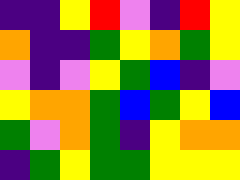[["indigo", "indigo", "yellow", "red", "violet", "indigo", "red", "yellow"], ["orange", "indigo", "indigo", "green", "yellow", "orange", "green", "yellow"], ["violet", "indigo", "violet", "yellow", "green", "blue", "indigo", "violet"], ["yellow", "orange", "orange", "green", "blue", "green", "yellow", "blue"], ["green", "violet", "orange", "green", "indigo", "yellow", "orange", "orange"], ["indigo", "green", "yellow", "green", "green", "yellow", "yellow", "yellow"]]